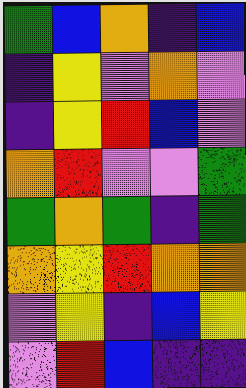[["green", "blue", "orange", "indigo", "blue"], ["indigo", "yellow", "violet", "orange", "violet"], ["indigo", "yellow", "red", "blue", "violet"], ["orange", "red", "violet", "violet", "green"], ["green", "orange", "green", "indigo", "green"], ["orange", "yellow", "red", "orange", "orange"], ["violet", "yellow", "indigo", "blue", "yellow"], ["violet", "red", "blue", "indigo", "indigo"]]